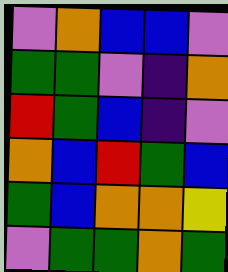[["violet", "orange", "blue", "blue", "violet"], ["green", "green", "violet", "indigo", "orange"], ["red", "green", "blue", "indigo", "violet"], ["orange", "blue", "red", "green", "blue"], ["green", "blue", "orange", "orange", "yellow"], ["violet", "green", "green", "orange", "green"]]